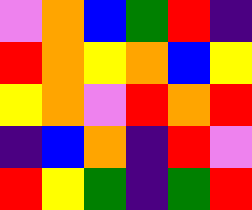[["violet", "orange", "blue", "green", "red", "indigo"], ["red", "orange", "yellow", "orange", "blue", "yellow"], ["yellow", "orange", "violet", "red", "orange", "red"], ["indigo", "blue", "orange", "indigo", "red", "violet"], ["red", "yellow", "green", "indigo", "green", "red"]]